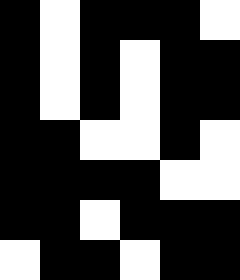[["black", "white", "black", "black", "black", "white"], ["black", "white", "black", "white", "black", "black"], ["black", "white", "black", "white", "black", "black"], ["black", "black", "white", "white", "black", "white"], ["black", "black", "black", "black", "white", "white"], ["black", "black", "white", "black", "black", "black"], ["white", "black", "black", "white", "black", "black"]]